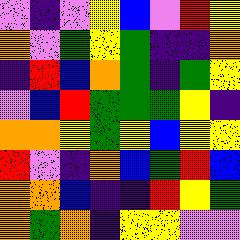[["violet", "indigo", "violet", "yellow", "blue", "violet", "red", "yellow"], ["orange", "violet", "green", "yellow", "green", "indigo", "indigo", "orange"], ["indigo", "red", "blue", "orange", "green", "indigo", "green", "yellow"], ["violet", "blue", "red", "green", "green", "green", "yellow", "indigo"], ["orange", "orange", "yellow", "green", "yellow", "blue", "yellow", "yellow"], ["red", "violet", "indigo", "orange", "blue", "green", "red", "blue"], ["orange", "orange", "blue", "indigo", "indigo", "red", "yellow", "green"], ["orange", "green", "orange", "indigo", "yellow", "yellow", "violet", "violet"]]